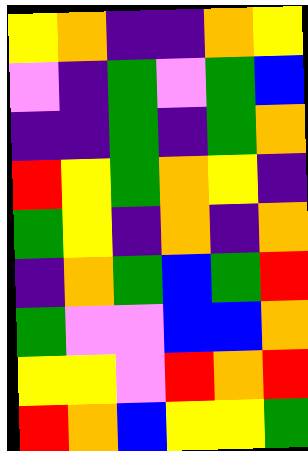[["yellow", "orange", "indigo", "indigo", "orange", "yellow"], ["violet", "indigo", "green", "violet", "green", "blue"], ["indigo", "indigo", "green", "indigo", "green", "orange"], ["red", "yellow", "green", "orange", "yellow", "indigo"], ["green", "yellow", "indigo", "orange", "indigo", "orange"], ["indigo", "orange", "green", "blue", "green", "red"], ["green", "violet", "violet", "blue", "blue", "orange"], ["yellow", "yellow", "violet", "red", "orange", "red"], ["red", "orange", "blue", "yellow", "yellow", "green"]]